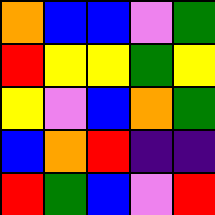[["orange", "blue", "blue", "violet", "green"], ["red", "yellow", "yellow", "green", "yellow"], ["yellow", "violet", "blue", "orange", "green"], ["blue", "orange", "red", "indigo", "indigo"], ["red", "green", "blue", "violet", "red"]]